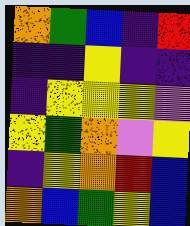[["orange", "green", "blue", "indigo", "red"], ["indigo", "indigo", "yellow", "indigo", "indigo"], ["indigo", "yellow", "yellow", "yellow", "violet"], ["yellow", "green", "orange", "violet", "yellow"], ["indigo", "yellow", "orange", "red", "blue"], ["orange", "blue", "green", "yellow", "blue"]]